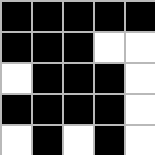[["black", "black", "black", "black", "black"], ["black", "black", "black", "white", "white"], ["white", "black", "black", "black", "white"], ["black", "black", "black", "black", "white"], ["white", "black", "white", "black", "white"]]